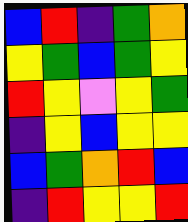[["blue", "red", "indigo", "green", "orange"], ["yellow", "green", "blue", "green", "yellow"], ["red", "yellow", "violet", "yellow", "green"], ["indigo", "yellow", "blue", "yellow", "yellow"], ["blue", "green", "orange", "red", "blue"], ["indigo", "red", "yellow", "yellow", "red"]]